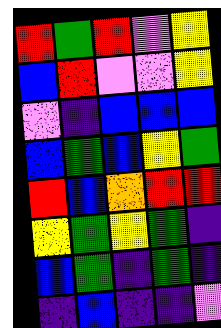[["red", "green", "red", "violet", "yellow"], ["blue", "red", "violet", "violet", "yellow"], ["violet", "indigo", "blue", "blue", "blue"], ["blue", "green", "blue", "yellow", "green"], ["red", "blue", "orange", "red", "red"], ["yellow", "green", "yellow", "green", "indigo"], ["blue", "green", "indigo", "green", "indigo"], ["indigo", "blue", "indigo", "indigo", "violet"]]